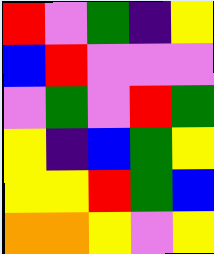[["red", "violet", "green", "indigo", "yellow"], ["blue", "red", "violet", "violet", "violet"], ["violet", "green", "violet", "red", "green"], ["yellow", "indigo", "blue", "green", "yellow"], ["yellow", "yellow", "red", "green", "blue"], ["orange", "orange", "yellow", "violet", "yellow"]]